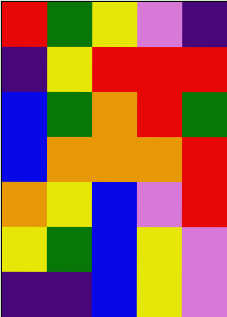[["red", "green", "yellow", "violet", "indigo"], ["indigo", "yellow", "red", "red", "red"], ["blue", "green", "orange", "red", "green"], ["blue", "orange", "orange", "orange", "red"], ["orange", "yellow", "blue", "violet", "red"], ["yellow", "green", "blue", "yellow", "violet"], ["indigo", "indigo", "blue", "yellow", "violet"]]